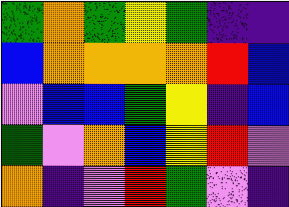[["green", "orange", "green", "yellow", "green", "indigo", "indigo"], ["blue", "orange", "orange", "orange", "orange", "red", "blue"], ["violet", "blue", "blue", "green", "yellow", "indigo", "blue"], ["green", "violet", "orange", "blue", "yellow", "red", "violet"], ["orange", "indigo", "violet", "red", "green", "violet", "indigo"]]